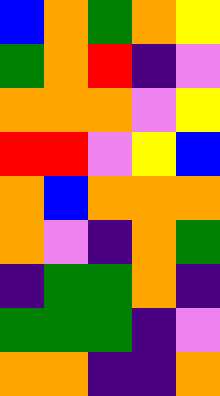[["blue", "orange", "green", "orange", "yellow"], ["green", "orange", "red", "indigo", "violet"], ["orange", "orange", "orange", "violet", "yellow"], ["red", "red", "violet", "yellow", "blue"], ["orange", "blue", "orange", "orange", "orange"], ["orange", "violet", "indigo", "orange", "green"], ["indigo", "green", "green", "orange", "indigo"], ["green", "green", "green", "indigo", "violet"], ["orange", "orange", "indigo", "indigo", "orange"]]